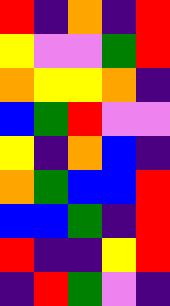[["red", "indigo", "orange", "indigo", "red"], ["yellow", "violet", "violet", "green", "red"], ["orange", "yellow", "yellow", "orange", "indigo"], ["blue", "green", "red", "violet", "violet"], ["yellow", "indigo", "orange", "blue", "indigo"], ["orange", "green", "blue", "blue", "red"], ["blue", "blue", "green", "indigo", "red"], ["red", "indigo", "indigo", "yellow", "red"], ["indigo", "red", "green", "violet", "indigo"]]